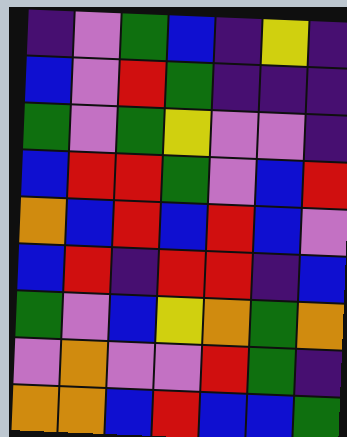[["indigo", "violet", "green", "blue", "indigo", "yellow", "indigo"], ["blue", "violet", "red", "green", "indigo", "indigo", "indigo"], ["green", "violet", "green", "yellow", "violet", "violet", "indigo"], ["blue", "red", "red", "green", "violet", "blue", "red"], ["orange", "blue", "red", "blue", "red", "blue", "violet"], ["blue", "red", "indigo", "red", "red", "indigo", "blue"], ["green", "violet", "blue", "yellow", "orange", "green", "orange"], ["violet", "orange", "violet", "violet", "red", "green", "indigo"], ["orange", "orange", "blue", "red", "blue", "blue", "green"]]